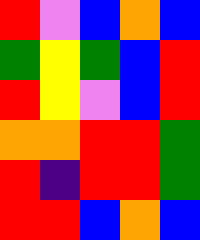[["red", "violet", "blue", "orange", "blue"], ["green", "yellow", "green", "blue", "red"], ["red", "yellow", "violet", "blue", "red"], ["orange", "orange", "red", "red", "green"], ["red", "indigo", "red", "red", "green"], ["red", "red", "blue", "orange", "blue"]]